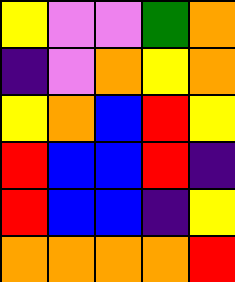[["yellow", "violet", "violet", "green", "orange"], ["indigo", "violet", "orange", "yellow", "orange"], ["yellow", "orange", "blue", "red", "yellow"], ["red", "blue", "blue", "red", "indigo"], ["red", "blue", "blue", "indigo", "yellow"], ["orange", "orange", "orange", "orange", "red"]]